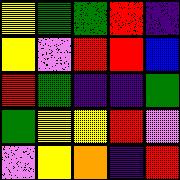[["yellow", "green", "green", "red", "indigo"], ["yellow", "violet", "red", "red", "blue"], ["red", "green", "indigo", "indigo", "green"], ["green", "yellow", "yellow", "red", "violet"], ["violet", "yellow", "orange", "indigo", "red"]]